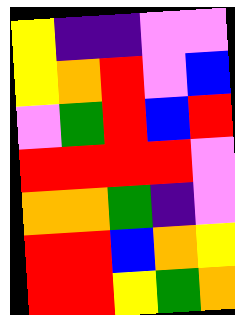[["yellow", "indigo", "indigo", "violet", "violet"], ["yellow", "orange", "red", "violet", "blue"], ["violet", "green", "red", "blue", "red"], ["red", "red", "red", "red", "violet"], ["orange", "orange", "green", "indigo", "violet"], ["red", "red", "blue", "orange", "yellow"], ["red", "red", "yellow", "green", "orange"]]